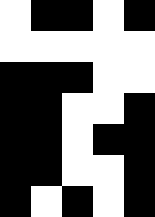[["white", "black", "black", "white", "black"], ["white", "white", "white", "white", "white"], ["black", "black", "black", "white", "white"], ["black", "black", "white", "white", "black"], ["black", "black", "white", "black", "black"], ["black", "black", "white", "white", "black"], ["black", "white", "black", "white", "black"]]